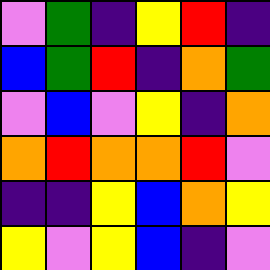[["violet", "green", "indigo", "yellow", "red", "indigo"], ["blue", "green", "red", "indigo", "orange", "green"], ["violet", "blue", "violet", "yellow", "indigo", "orange"], ["orange", "red", "orange", "orange", "red", "violet"], ["indigo", "indigo", "yellow", "blue", "orange", "yellow"], ["yellow", "violet", "yellow", "blue", "indigo", "violet"]]